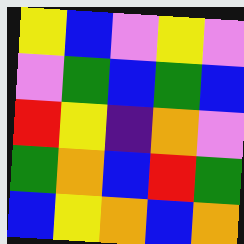[["yellow", "blue", "violet", "yellow", "violet"], ["violet", "green", "blue", "green", "blue"], ["red", "yellow", "indigo", "orange", "violet"], ["green", "orange", "blue", "red", "green"], ["blue", "yellow", "orange", "blue", "orange"]]